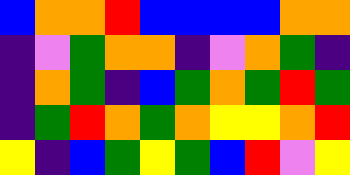[["blue", "orange", "orange", "red", "blue", "blue", "blue", "blue", "orange", "orange"], ["indigo", "violet", "green", "orange", "orange", "indigo", "violet", "orange", "green", "indigo"], ["indigo", "orange", "green", "indigo", "blue", "green", "orange", "green", "red", "green"], ["indigo", "green", "red", "orange", "green", "orange", "yellow", "yellow", "orange", "red"], ["yellow", "indigo", "blue", "green", "yellow", "green", "blue", "red", "violet", "yellow"]]